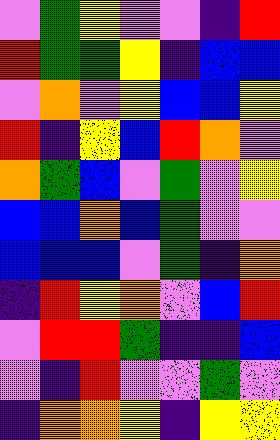[["violet", "green", "yellow", "violet", "violet", "indigo", "red"], ["red", "green", "green", "yellow", "indigo", "blue", "blue"], ["violet", "orange", "violet", "yellow", "blue", "blue", "yellow"], ["red", "indigo", "yellow", "blue", "red", "orange", "violet"], ["orange", "green", "blue", "violet", "green", "violet", "yellow"], ["blue", "blue", "orange", "blue", "green", "violet", "violet"], ["blue", "blue", "blue", "violet", "green", "indigo", "orange"], ["indigo", "red", "yellow", "orange", "violet", "blue", "red"], ["violet", "red", "red", "green", "indigo", "indigo", "blue"], ["violet", "indigo", "red", "violet", "violet", "green", "violet"], ["indigo", "orange", "orange", "yellow", "indigo", "yellow", "yellow"]]